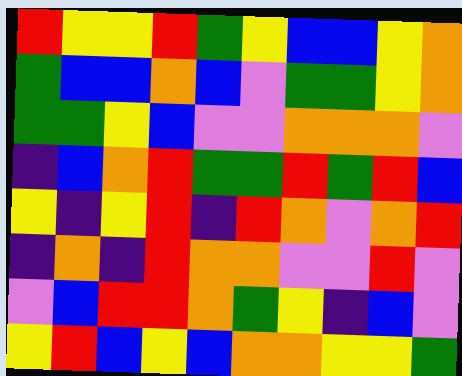[["red", "yellow", "yellow", "red", "green", "yellow", "blue", "blue", "yellow", "orange"], ["green", "blue", "blue", "orange", "blue", "violet", "green", "green", "yellow", "orange"], ["green", "green", "yellow", "blue", "violet", "violet", "orange", "orange", "orange", "violet"], ["indigo", "blue", "orange", "red", "green", "green", "red", "green", "red", "blue"], ["yellow", "indigo", "yellow", "red", "indigo", "red", "orange", "violet", "orange", "red"], ["indigo", "orange", "indigo", "red", "orange", "orange", "violet", "violet", "red", "violet"], ["violet", "blue", "red", "red", "orange", "green", "yellow", "indigo", "blue", "violet"], ["yellow", "red", "blue", "yellow", "blue", "orange", "orange", "yellow", "yellow", "green"]]